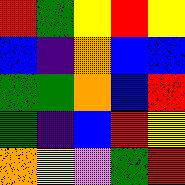[["red", "green", "yellow", "red", "yellow"], ["blue", "indigo", "orange", "blue", "blue"], ["green", "green", "orange", "blue", "red"], ["green", "indigo", "blue", "red", "yellow"], ["orange", "yellow", "violet", "green", "red"]]